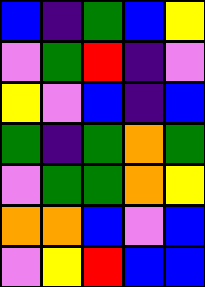[["blue", "indigo", "green", "blue", "yellow"], ["violet", "green", "red", "indigo", "violet"], ["yellow", "violet", "blue", "indigo", "blue"], ["green", "indigo", "green", "orange", "green"], ["violet", "green", "green", "orange", "yellow"], ["orange", "orange", "blue", "violet", "blue"], ["violet", "yellow", "red", "blue", "blue"]]